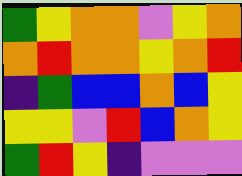[["green", "yellow", "orange", "orange", "violet", "yellow", "orange"], ["orange", "red", "orange", "orange", "yellow", "orange", "red"], ["indigo", "green", "blue", "blue", "orange", "blue", "yellow"], ["yellow", "yellow", "violet", "red", "blue", "orange", "yellow"], ["green", "red", "yellow", "indigo", "violet", "violet", "violet"]]